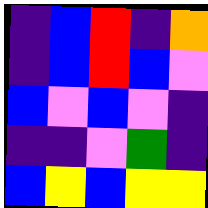[["indigo", "blue", "red", "indigo", "orange"], ["indigo", "blue", "red", "blue", "violet"], ["blue", "violet", "blue", "violet", "indigo"], ["indigo", "indigo", "violet", "green", "indigo"], ["blue", "yellow", "blue", "yellow", "yellow"]]